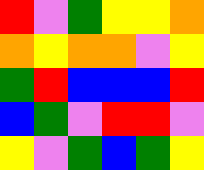[["red", "violet", "green", "yellow", "yellow", "orange"], ["orange", "yellow", "orange", "orange", "violet", "yellow"], ["green", "red", "blue", "blue", "blue", "red"], ["blue", "green", "violet", "red", "red", "violet"], ["yellow", "violet", "green", "blue", "green", "yellow"]]